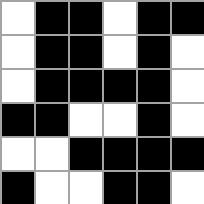[["white", "black", "black", "white", "black", "black"], ["white", "black", "black", "white", "black", "white"], ["white", "black", "black", "black", "black", "white"], ["black", "black", "white", "white", "black", "white"], ["white", "white", "black", "black", "black", "black"], ["black", "white", "white", "black", "black", "white"]]